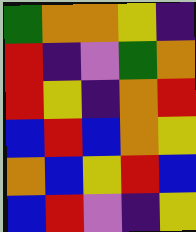[["green", "orange", "orange", "yellow", "indigo"], ["red", "indigo", "violet", "green", "orange"], ["red", "yellow", "indigo", "orange", "red"], ["blue", "red", "blue", "orange", "yellow"], ["orange", "blue", "yellow", "red", "blue"], ["blue", "red", "violet", "indigo", "yellow"]]